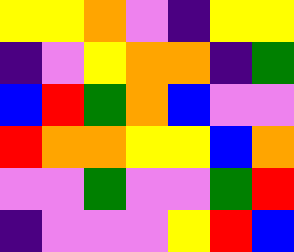[["yellow", "yellow", "orange", "violet", "indigo", "yellow", "yellow"], ["indigo", "violet", "yellow", "orange", "orange", "indigo", "green"], ["blue", "red", "green", "orange", "blue", "violet", "violet"], ["red", "orange", "orange", "yellow", "yellow", "blue", "orange"], ["violet", "violet", "green", "violet", "violet", "green", "red"], ["indigo", "violet", "violet", "violet", "yellow", "red", "blue"]]